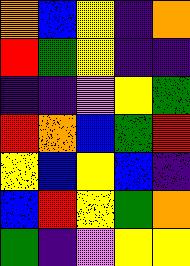[["orange", "blue", "yellow", "indigo", "orange"], ["red", "green", "yellow", "indigo", "indigo"], ["indigo", "indigo", "violet", "yellow", "green"], ["red", "orange", "blue", "green", "red"], ["yellow", "blue", "yellow", "blue", "indigo"], ["blue", "red", "yellow", "green", "orange"], ["green", "indigo", "violet", "yellow", "yellow"]]